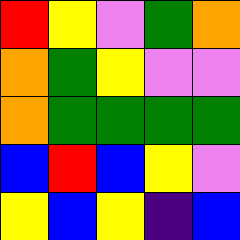[["red", "yellow", "violet", "green", "orange"], ["orange", "green", "yellow", "violet", "violet"], ["orange", "green", "green", "green", "green"], ["blue", "red", "blue", "yellow", "violet"], ["yellow", "blue", "yellow", "indigo", "blue"]]